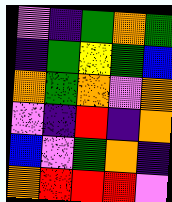[["violet", "indigo", "green", "orange", "green"], ["indigo", "green", "yellow", "green", "blue"], ["orange", "green", "orange", "violet", "orange"], ["violet", "indigo", "red", "indigo", "orange"], ["blue", "violet", "green", "orange", "indigo"], ["orange", "red", "red", "red", "violet"]]